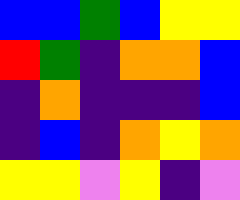[["blue", "blue", "green", "blue", "yellow", "yellow"], ["red", "green", "indigo", "orange", "orange", "blue"], ["indigo", "orange", "indigo", "indigo", "indigo", "blue"], ["indigo", "blue", "indigo", "orange", "yellow", "orange"], ["yellow", "yellow", "violet", "yellow", "indigo", "violet"]]